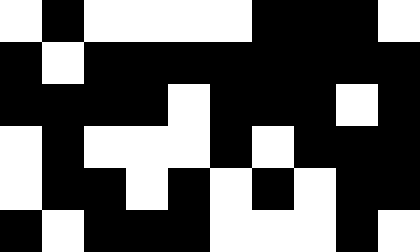[["white", "black", "white", "white", "white", "white", "black", "black", "black", "white"], ["black", "white", "black", "black", "black", "black", "black", "black", "black", "black"], ["black", "black", "black", "black", "white", "black", "black", "black", "white", "black"], ["white", "black", "white", "white", "white", "black", "white", "black", "black", "black"], ["white", "black", "black", "white", "black", "white", "black", "white", "black", "black"], ["black", "white", "black", "black", "black", "white", "white", "white", "black", "white"]]